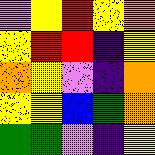[["violet", "yellow", "red", "yellow", "orange"], ["yellow", "red", "red", "indigo", "yellow"], ["orange", "yellow", "violet", "indigo", "orange"], ["yellow", "yellow", "blue", "green", "orange"], ["green", "green", "violet", "indigo", "yellow"]]